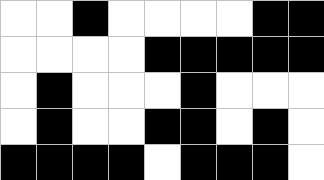[["white", "white", "black", "white", "white", "white", "white", "black", "black"], ["white", "white", "white", "white", "black", "black", "black", "black", "black"], ["white", "black", "white", "white", "white", "black", "white", "white", "white"], ["white", "black", "white", "white", "black", "black", "white", "black", "white"], ["black", "black", "black", "black", "white", "black", "black", "black", "white"]]